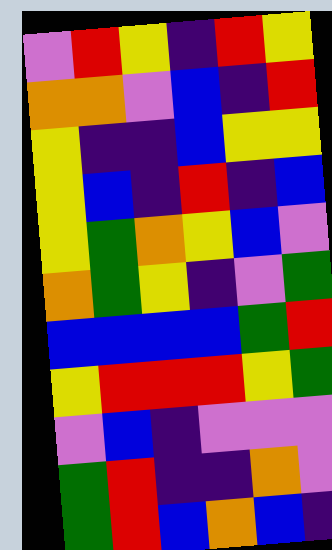[["violet", "red", "yellow", "indigo", "red", "yellow"], ["orange", "orange", "violet", "blue", "indigo", "red"], ["yellow", "indigo", "indigo", "blue", "yellow", "yellow"], ["yellow", "blue", "indigo", "red", "indigo", "blue"], ["yellow", "green", "orange", "yellow", "blue", "violet"], ["orange", "green", "yellow", "indigo", "violet", "green"], ["blue", "blue", "blue", "blue", "green", "red"], ["yellow", "red", "red", "red", "yellow", "green"], ["violet", "blue", "indigo", "violet", "violet", "violet"], ["green", "red", "indigo", "indigo", "orange", "violet"], ["green", "red", "blue", "orange", "blue", "indigo"]]